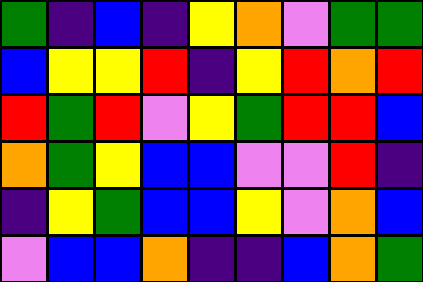[["green", "indigo", "blue", "indigo", "yellow", "orange", "violet", "green", "green"], ["blue", "yellow", "yellow", "red", "indigo", "yellow", "red", "orange", "red"], ["red", "green", "red", "violet", "yellow", "green", "red", "red", "blue"], ["orange", "green", "yellow", "blue", "blue", "violet", "violet", "red", "indigo"], ["indigo", "yellow", "green", "blue", "blue", "yellow", "violet", "orange", "blue"], ["violet", "blue", "blue", "orange", "indigo", "indigo", "blue", "orange", "green"]]